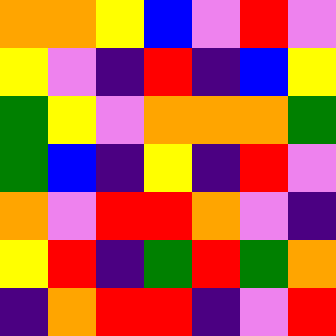[["orange", "orange", "yellow", "blue", "violet", "red", "violet"], ["yellow", "violet", "indigo", "red", "indigo", "blue", "yellow"], ["green", "yellow", "violet", "orange", "orange", "orange", "green"], ["green", "blue", "indigo", "yellow", "indigo", "red", "violet"], ["orange", "violet", "red", "red", "orange", "violet", "indigo"], ["yellow", "red", "indigo", "green", "red", "green", "orange"], ["indigo", "orange", "red", "red", "indigo", "violet", "red"]]